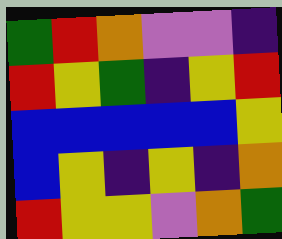[["green", "red", "orange", "violet", "violet", "indigo"], ["red", "yellow", "green", "indigo", "yellow", "red"], ["blue", "blue", "blue", "blue", "blue", "yellow"], ["blue", "yellow", "indigo", "yellow", "indigo", "orange"], ["red", "yellow", "yellow", "violet", "orange", "green"]]